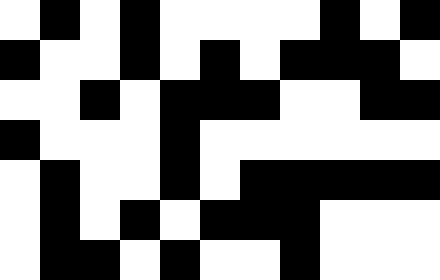[["white", "black", "white", "black", "white", "white", "white", "white", "black", "white", "black"], ["black", "white", "white", "black", "white", "black", "white", "black", "black", "black", "white"], ["white", "white", "black", "white", "black", "black", "black", "white", "white", "black", "black"], ["black", "white", "white", "white", "black", "white", "white", "white", "white", "white", "white"], ["white", "black", "white", "white", "black", "white", "black", "black", "black", "black", "black"], ["white", "black", "white", "black", "white", "black", "black", "black", "white", "white", "white"], ["white", "black", "black", "white", "black", "white", "white", "black", "white", "white", "white"]]